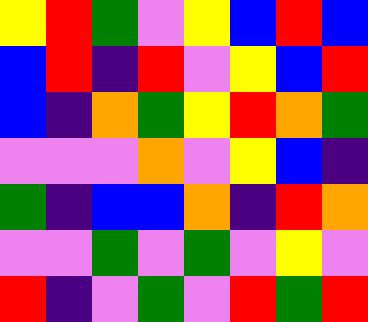[["yellow", "red", "green", "violet", "yellow", "blue", "red", "blue"], ["blue", "red", "indigo", "red", "violet", "yellow", "blue", "red"], ["blue", "indigo", "orange", "green", "yellow", "red", "orange", "green"], ["violet", "violet", "violet", "orange", "violet", "yellow", "blue", "indigo"], ["green", "indigo", "blue", "blue", "orange", "indigo", "red", "orange"], ["violet", "violet", "green", "violet", "green", "violet", "yellow", "violet"], ["red", "indigo", "violet", "green", "violet", "red", "green", "red"]]